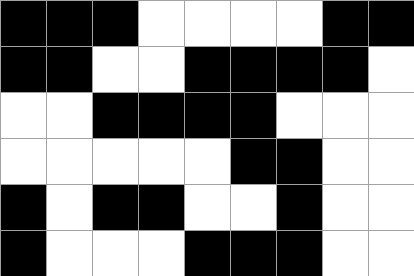[["black", "black", "black", "white", "white", "white", "white", "black", "black"], ["black", "black", "white", "white", "black", "black", "black", "black", "white"], ["white", "white", "black", "black", "black", "black", "white", "white", "white"], ["white", "white", "white", "white", "white", "black", "black", "white", "white"], ["black", "white", "black", "black", "white", "white", "black", "white", "white"], ["black", "white", "white", "white", "black", "black", "black", "white", "white"]]